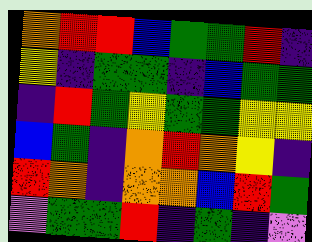[["orange", "red", "red", "blue", "green", "green", "red", "indigo"], ["yellow", "indigo", "green", "green", "indigo", "blue", "green", "green"], ["indigo", "red", "green", "yellow", "green", "green", "yellow", "yellow"], ["blue", "green", "indigo", "orange", "red", "orange", "yellow", "indigo"], ["red", "orange", "indigo", "orange", "orange", "blue", "red", "green"], ["violet", "green", "green", "red", "indigo", "green", "indigo", "violet"]]